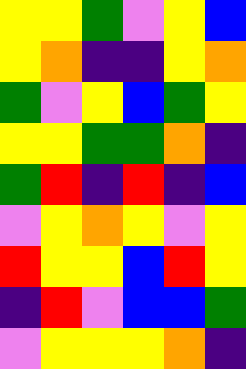[["yellow", "yellow", "green", "violet", "yellow", "blue"], ["yellow", "orange", "indigo", "indigo", "yellow", "orange"], ["green", "violet", "yellow", "blue", "green", "yellow"], ["yellow", "yellow", "green", "green", "orange", "indigo"], ["green", "red", "indigo", "red", "indigo", "blue"], ["violet", "yellow", "orange", "yellow", "violet", "yellow"], ["red", "yellow", "yellow", "blue", "red", "yellow"], ["indigo", "red", "violet", "blue", "blue", "green"], ["violet", "yellow", "yellow", "yellow", "orange", "indigo"]]